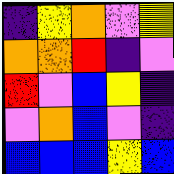[["indigo", "yellow", "orange", "violet", "yellow"], ["orange", "orange", "red", "indigo", "violet"], ["red", "violet", "blue", "yellow", "indigo"], ["violet", "orange", "blue", "violet", "indigo"], ["blue", "blue", "blue", "yellow", "blue"]]